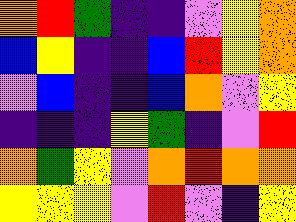[["orange", "red", "green", "indigo", "indigo", "violet", "yellow", "orange"], ["blue", "yellow", "indigo", "indigo", "blue", "red", "yellow", "orange"], ["violet", "blue", "indigo", "indigo", "blue", "orange", "violet", "yellow"], ["indigo", "indigo", "indigo", "yellow", "green", "indigo", "violet", "red"], ["orange", "green", "yellow", "violet", "orange", "red", "orange", "orange"], ["yellow", "yellow", "yellow", "violet", "red", "violet", "indigo", "yellow"]]